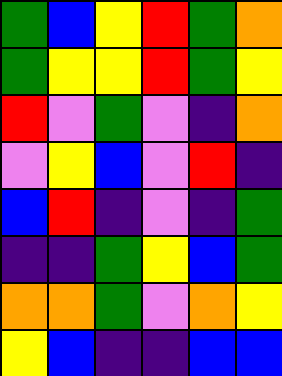[["green", "blue", "yellow", "red", "green", "orange"], ["green", "yellow", "yellow", "red", "green", "yellow"], ["red", "violet", "green", "violet", "indigo", "orange"], ["violet", "yellow", "blue", "violet", "red", "indigo"], ["blue", "red", "indigo", "violet", "indigo", "green"], ["indigo", "indigo", "green", "yellow", "blue", "green"], ["orange", "orange", "green", "violet", "orange", "yellow"], ["yellow", "blue", "indigo", "indigo", "blue", "blue"]]